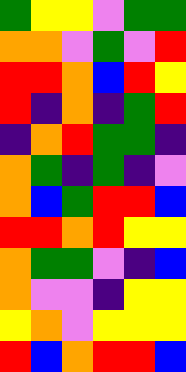[["green", "yellow", "yellow", "violet", "green", "green"], ["orange", "orange", "violet", "green", "violet", "red"], ["red", "red", "orange", "blue", "red", "yellow"], ["red", "indigo", "orange", "indigo", "green", "red"], ["indigo", "orange", "red", "green", "green", "indigo"], ["orange", "green", "indigo", "green", "indigo", "violet"], ["orange", "blue", "green", "red", "red", "blue"], ["red", "red", "orange", "red", "yellow", "yellow"], ["orange", "green", "green", "violet", "indigo", "blue"], ["orange", "violet", "violet", "indigo", "yellow", "yellow"], ["yellow", "orange", "violet", "yellow", "yellow", "yellow"], ["red", "blue", "orange", "red", "red", "blue"]]